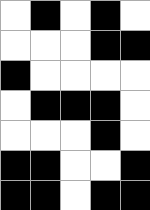[["white", "black", "white", "black", "white"], ["white", "white", "white", "black", "black"], ["black", "white", "white", "white", "white"], ["white", "black", "black", "black", "white"], ["white", "white", "white", "black", "white"], ["black", "black", "white", "white", "black"], ["black", "black", "white", "black", "black"]]